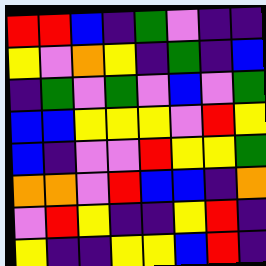[["red", "red", "blue", "indigo", "green", "violet", "indigo", "indigo"], ["yellow", "violet", "orange", "yellow", "indigo", "green", "indigo", "blue"], ["indigo", "green", "violet", "green", "violet", "blue", "violet", "green"], ["blue", "blue", "yellow", "yellow", "yellow", "violet", "red", "yellow"], ["blue", "indigo", "violet", "violet", "red", "yellow", "yellow", "green"], ["orange", "orange", "violet", "red", "blue", "blue", "indigo", "orange"], ["violet", "red", "yellow", "indigo", "indigo", "yellow", "red", "indigo"], ["yellow", "indigo", "indigo", "yellow", "yellow", "blue", "red", "indigo"]]